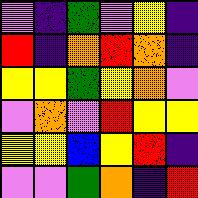[["violet", "indigo", "green", "violet", "yellow", "indigo"], ["red", "indigo", "orange", "red", "orange", "indigo"], ["yellow", "yellow", "green", "yellow", "orange", "violet"], ["violet", "orange", "violet", "red", "yellow", "yellow"], ["yellow", "yellow", "blue", "yellow", "red", "indigo"], ["violet", "violet", "green", "orange", "indigo", "red"]]